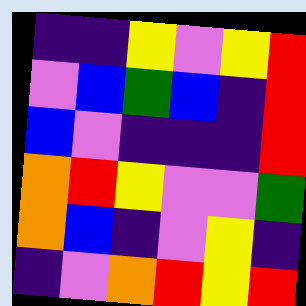[["indigo", "indigo", "yellow", "violet", "yellow", "red"], ["violet", "blue", "green", "blue", "indigo", "red"], ["blue", "violet", "indigo", "indigo", "indigo", "red"], ["orange", "red", "yellow", "violet", "violet", "green"], ["orange", "blue", "indigo", "violet", "yellow", "indigo"], ["indigo", "violet", "orange", "red", "yellow", "red"]]